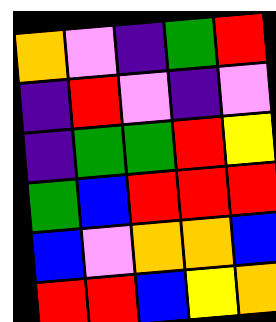[["orange", "violet", "indigo", "green", "red"], ["indigo", "red", "violet", "indigo", "violet"], ["indigo", "green", "green", "red", "yellow"], ["green", "blue", "red", "red", "red"], ["blue", "violet", "orange", "orange", "blue"], ["red", "red", "blue", "yellow", "orange"]]